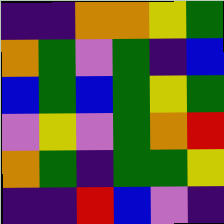[["indigo", "indigo", "orange", "orange", "yellow", "green"], ["orange", "green", "violet", "green", "indigo", "blue"], ["blue", "green", "blue", "green", "yellow", "green"], ["violet", "yellow", "violet", "green", "orange", "red"], ["orange", "green", "indigo", "green", "green", "yellow"], ["indigo", "indigo", "red", "blue", "violet", "indigo"]]